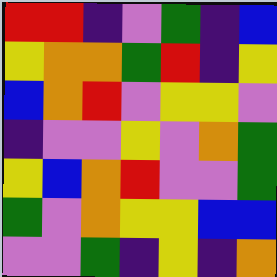[["red", "red", "indigo", "violet", "green", "indigo", "blue"], ["yellow", "orange", "orange", "green", "red", "indigo", "yellow"], ["blue", "orange", "red", "violet", "yellow", "yellow", "violet"], ["indigo", "violet", "violet", "yellow", "violet", "orange", "green"], ["yellow", "blue", "orange", "red", "violet", "violet", "green"], ["green", "violet", "orange", "yellow", "yellow", "blue", "blue"], ["violet", "violet", "green", "indigo", "yellow", "indigo", "orange"]]